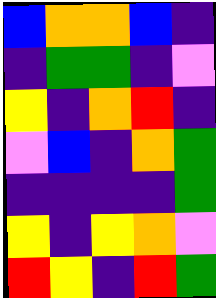[["blue", "orange", "orange", "blue", "indigo"], ["indigo", "green", "green", "indigo", "violet"], ["yellow", "indigo", "orange", "red", "indigo"], ["violet", "blue", "indigo", "orange", "green"], ["indigo", "indigo", "indigo", "indigo", "green"], ["yellow", "indigo", "yellow", "orange", "violet"], ["red", "yellow", "indigo", "red", "green"]]